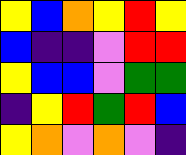[["yellow", "blue", "orange", "yellow", "red", "yellow"], ["blue", "indigo", "indigo", "violet", "red", "red"], ["yellow", "blue", "blue", "violet", "green", "green"], ["indigo", "yellow", "red", "green", "red", "blue"], ["yellow", "orange", "violet", "orange", "violet", "indigo"]]